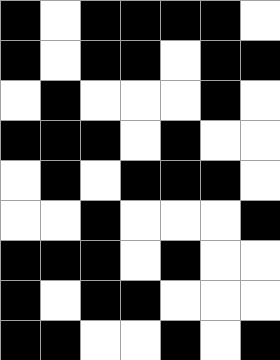[["black", "white", "black", "black", "black", "black", "white"], ["black", "white", "black", "black", "white", "black", "black"], ["white", "black", "white", "white", "white", "black", "white"], ["black", "black", "black", "white", "black", "white", "white"], ["white", "black", "white", "black", "black", "black", "white"], ["white", "white", "black", "white", "white", "white", "black"], ["black", "black", "black", "white", "black", "white", "white"], ["black", "white", "black", "black", "white", "white", "white"], ["black", "black", "white", "white", "black", "white", "black"]]